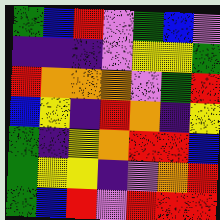[["green", "blue", "red", "violet", "green", "blue", "violet"], ["indigo", "indigo", "indigo", "violet", "yellow", "yellow", "green"], ["red", "orange", "orange", "orange", "violet", "green", "red"], ["blue", "yellow", "indigo", "red", "orange", "indigo", "yellow"], ["green", "indigo", "yellow", "orange", "red", "red", "blue"], ["green", "yellow", "yellow", "indigo", "violet", "orange", "red"], ["green", "blue", "red", "violet", "red", "red", "red"]]